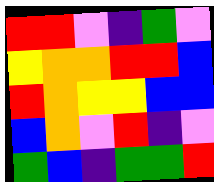[["red", "red", "violet", "indigo", "green", "violet"], ["yellow", "orange", "orange", "red", "red", "blue"], ["red", "orange", "yellow", "yellow", "blue", "blue"], ["blue", "orange", "violet", "red", "indigo", "violet"], ["green", "blue", "indigo", "green", "green", "red"]]